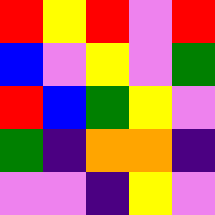[["red", "yellow", "red", "violet", "red"], ["blue", "violet", "yellow", "violet", "green"], ["red", "blue", "green", "yellow", "violet"], ["green", "indigo", "orange", "orange", "indigo"], ["violet", "violet", "indigo", "yellow", "violet"]]